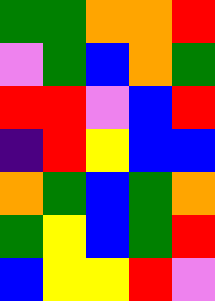[["green", "green", "orange", "orange", "red"], ["violet", "green", "blue", "orange", "green"], ["red", "red", "violet", "blue", "red"], ["indigo", "red", "yellow", "blue", "blue"], ["orange", "green", "blue", "green", "orange"], ["green", "yellow", "blue", "green", "red"], ["blue", "yellow", "yellow", "red", "violet"]]